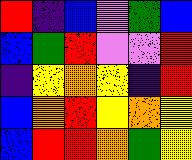[["red", "indigo", "blue", "violet", "green", "blue"], ["blue", "green", "red", "violet", "violet", "red"], ["indigo", "yellow", "orange", "yellow", "indigo", "red"], ["blue", "orange", "red", "yellow", "orange", "yellow"], ["blue", "red", "red", "orange", "green", "yellow"]]